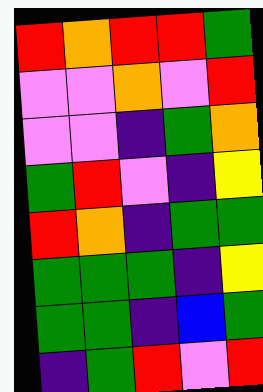[["red", "orange", "red", "red", "green"], ["violet", "violet", "orange", "violet", "red"], ["violet", "violet", "indigo", "green", "orange"], ["green", "red", "violet", "indigo", "yellow"], ["red", "orange", "indigo", "green", "green"], ["green", "green", "green", "indigo", "yellow"], ["green", "green", "indigo", "blue", "green"], ["indigo", "green", "red", "violet", "red"]]